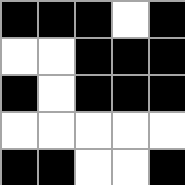[["black", "black", "black", "white", "black"], ["white", "white", "black", "black", "black"], ["black", "white", "black", "black", "black"], ["white", "white", "white", "white", "white"], ["black", "black", "white", "white", "black"]]